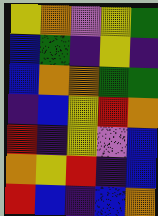[["yellow", "orange", "violet", "yellow", "green"], ["blue", "green", "indigo", "yellow", "indigo"], ["blue", "orange", "orange", "green", "green"], ["indigo", "blue", "yellow", "red", "orange"], ["red", "indigo", "yellow", "violet", "blue"], ["orange", "yellow", "red", "indigo", "blue"], ["red", "blue", "indigo", "blue", "orange"]]